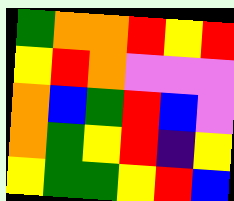[["green", "orange", "orange", "red", "yellow", "red"], ["yellow", "red", "orange", "violet", "violet", "violet"], ["orange", "blue", "green", "red", "blue", "violet"], ["orange", "green", "yellow", "red", "indigo", "yellow"], ["yellow", "green", "green", "yellow", "red", "blue"]]